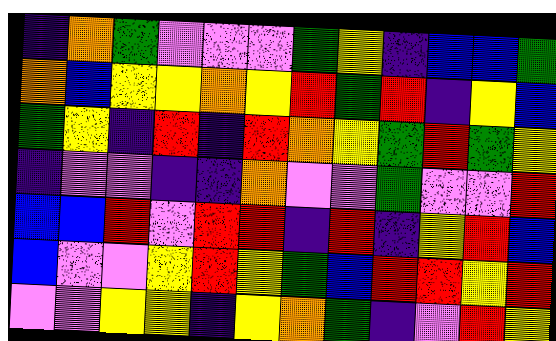[["indigo", "orange", "green", "violet", "violet", "violet", "green", "yellow", "indigo", "blue", "blue", "green"], ["orange", "blue", "yellow", "yellow", "orange", "yellow", "red", "green", "red", "indigo", "yellow", "blue"], ["green", "yellow", "indigo", "red", "indigo", "red", "orange", "yellow", "green", "red", "green", "yellow"], ["indigo", "violet", "violet", "indigo", "indigo", "orange", "violet", "violet", "green", "violet", "violet", "red"], ["blue", "blue", "red", "violet", "red", "red", "indigo", "red", "indigo", "yellow", "red", "blue"], ["blue", "violet", "violet", "yellow", "red", "yellow", "green", "blue", "red", "red", "yellow", "red"], ["violet", "violet", "yellow", "yellow", "indigo", "yellow", "orange", "green", "indigo", "violet", "red", "yellow"]]